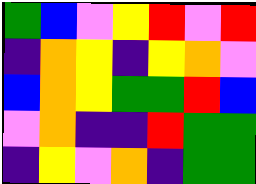[["green", "blue", "violet", "yellow", "red", "violet", "red"], ["indigo", "orange", "yellow", "indigo", "yellow", "orange", "violet"], ["blue", "orange", "yellow", "green", "green", "red", "blue"], ["violet", "orange", "indigo", "indigo", "red", "green", "green"], ["indigo", "yellow", "violet", "orange", "indigo", "green", "green"]]